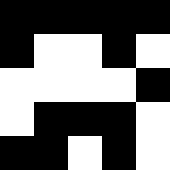[["black", "black", "black", "black", "black"], ["black", "white", "white", "black", "white"], ["white", "white", "white", "white", "black"], ["white", "black", "black", "black", "white"], ["black", "black", "white", "black", "white"]]